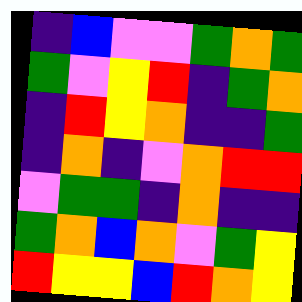[["indigo", "blue", "violet", "violet", "green", "orange", "green"], ["green", "violet", "yellow", "red", "indigo", "green", "orange"], ["indigo", "red", "yellow", "orange", "indigo", "indigo", "green"], ["indigo", "orange", "indigo", "violet", "orange", "red", "red"], ["violet", "green", "green", "indigo", "orange", "indigo", "indigo"], ["green", "orange", "blue", "orange", "violet", "green", "yellow"], ["red", "yellow", "yellow", "blue", "red", "orange", "yellow"]]